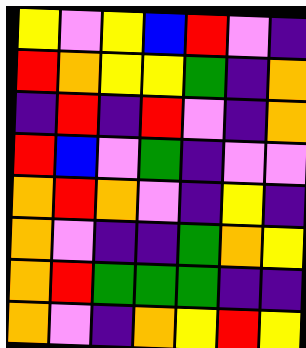[["yellow", "violet", "yellow", "blue", "red", "violet", "indigo"], ["red", "orange", "yellow", "yellow", "green", "indigo", "orange"], ["indigo", "red", "indigo", "red", "violet", "indigo", "orange"], ["red", "blue", "violet", "green", "indigo", "violet", "violet"], ["orange", "red", "orange", "violet", "indigo", "yellow", "indigo"], ["orange", "violet", "indigo", "indigo", "green", "orange", "yellow"], ["orange", "red", "green", "green", "green", "indigo", "indigo"], ["orange", "violet", "indigo", "orange", "yellow", "red", "yellow"]]